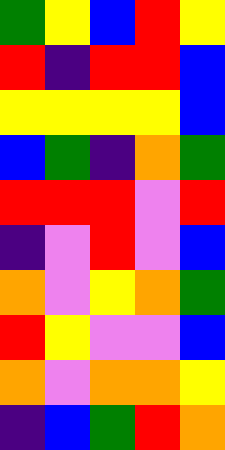[["green", "yellow", "blue", "red", "yellow"], ["red", "indigo", "red", "red", "blue"], ["yellow", "yellow", "yellow", "yellow", "blue"], ["blue", "green", "indigo", "orange", "green"], ["red", "red", "red", "violet", "red"], ["indigo", "violet", "red", "violet", "blue"], ["orange", "violet", "yellow", "orange", "green"], ["red", "yellow", "violet", "violet", "blue"], ["orange", "violet", "orange", "orange", "yellow"], ["indigo", "blue", "green", "red", "orange"]]